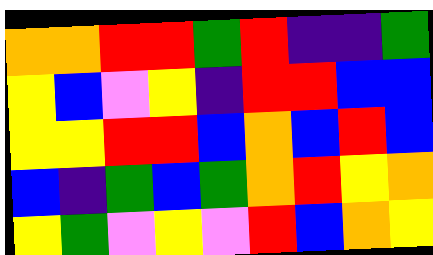[["orange", "orange", "red", "red", "green", "red", "indigo", "indigo", "green"], ["yellow", "blue", "violet", "yellow", "indigo", "red", "red", "blue", "blue"], ["yellow", "yellow", "red", "red", "blue", "orange", "blue", "red", "blue"], ["blue", "indigo", "green", "blue", "green", "orange", "red", "yellow", "orange"], ["yellow", "green", "violet", "yellow", "violet", "red", "blue", "orange", "yellow"]]